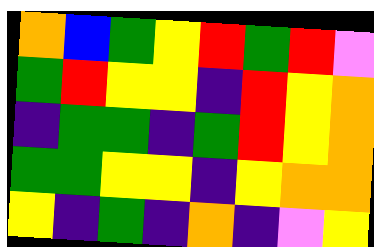[["orange", "blue", "green", "yellow", "red", "green", "red", "violet"], ["green", "red", "yellow", "yellow", "indigo", "red", "yellow", "orange"], ["indigo", "green", "green", "indigo", "green", "red", "yellow", "orange"], ["green", "green", "yellow", "yellow", "indigo", "yellow", "orange", "orange"], ["yellow", "indigo", "green", "indigo", "orange", "indigo", "violet", "yellow"]]